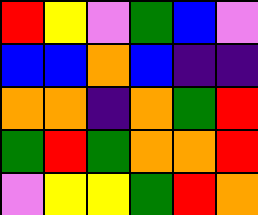[["red", "yellow", "violet", "green", "blue", "violet"], ["blue", "blue", "orange", "blue", "indigo", "indigo"], ["orange", "orange", "indigo", "orange", "green", "red"], ["green", "red", "green", "orange", "orange", "red"], ["violet", "yellow", "yellow", "green", "red", "orange"]]